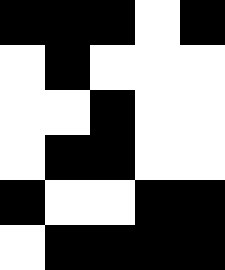[["black", "black", "black", "white", "black"], ["white", "black", "white", "white", "white"], ["white", "white", "black", "white", "white"], ["white", "black", "black", "white", "white"], ["black", "white", "white", "black", "black"], ["white", "black", "black", "black", "black"]]